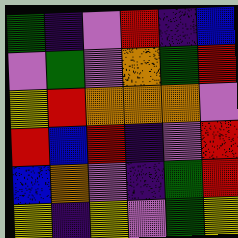[["green", "indigo", "violet", "red", "indigo", "blue"], ["violet", "green", "violet", "orange", "green", "red"], ["yellow", "red", "orange", "orange", "orange", "violet"], ["red", "blue", "red", "indigo", "violet", "red"], ["blue", "orange", "violet", "indigo", "green", "red"], ["yellow", "indigo", "yellow", "violet", "green", "yellow"]]